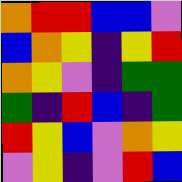[["orange", "red", "red", "blue", "blue", "violet"], ["blue", "orange", "yellow", "indigo", "yellow", "red"], ["orange", "yellow", "violet", "indigo", "green", "green"], ["green", "indigo", "red", "blue", "indigo", "green"], ["red", "yellow", "blue", "violet", "orange", "yellow"], ["violet", "yellow", "indigo", "violet", "red", "blue"]]